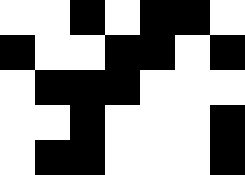[["white", "white", "black", "white", "black", "black", "white"], ["black", "white", "white", "black", "black", "white", "black"], ["white", "black", "black", "black", "white", "white", "white"], ["white", "white", "black", "white", "white", "white", "black"], ["white", "black", "black", "white", "white", "white", "black"]]